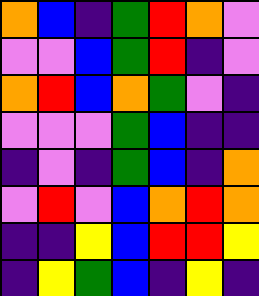[["orange", "blue", "indigo", "green", "red", "orange", "violet"], ["violet", "violet", "blue", "green", "red", "indigo", "violet"], ["orange", "red", "blue", "orange", "green", "violet", "indigo"], ["violet", "violet", "violet", "green", "blue", "indigo", "indigo"], ["indigo", "violet", "indigo", "green", "blue", "indigo", "orange"], ["violet", "red", "violet", "blue", "orange", "red", "orange"], ["indigo", "indigo", "yellow", "blue", "red", "red", "yellow"], ["indigo", "yellow", "green", "blue", "indigo", "yellow", "indigo"]]